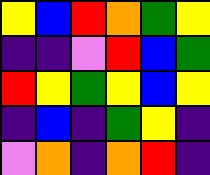[["yellow", "blue", "red", "orange", "green", "yellow"], ["indigo", "indigo", "violet", "red", "blue", "green"], ["red", "yellow", "green", "yellow", "blue", "yellow"], ["indigo", "blue", "indigo", "green", "yellow", "indigo"], ["violet", "orange", "indigo", "orange", "red", "indigo"]]